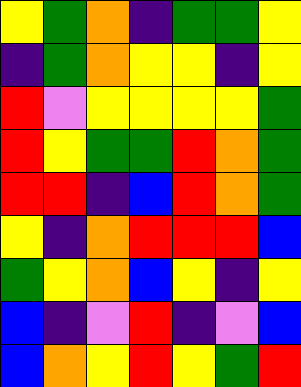[["yellow", "green", "orange", "indigo", "green", "green", "yellow"], ["indigo", "green", "orange", "yellow", "yellow", "indigo", "yellow"], ["red", "violet", "yellow", "yellow", "yellow", "yellow", "green"], ["red", "yellow", "green", "green", "red", "orange", "green"], ["red", "red", "indigo", "blue", "red", "orange", "green"], ["yellow", "indigo", "orange", "red", "red", "red", "blue"], ["green", "yellow", "orange", "blue", "yellow", "indigo", "yellow"], ["blue", "indigo", "violet", "red", "indigo", "violet", "blue"], ["blue", "orange", "yellow", "red", "yellow", "green", "red"]]